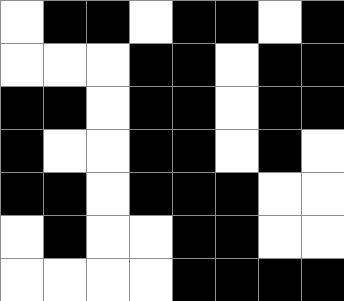[["white", "black", "black", "white", "black", "black", "white", "black"], ["white", "white", "white", "black", "black", "white", "black", "black"], ["black", "black", "white", "black", "black", "white", "black", "black"], ["black", "white", "white", "black", "black", "white", "black", "white"], ["black", "black", "white", "black", "black", "black", "white", "white"], ["white", "black", "white", "white", "black", "black", "white", "white"], ["white", "white", "white", "white", "black", "black", "black", "black"]]